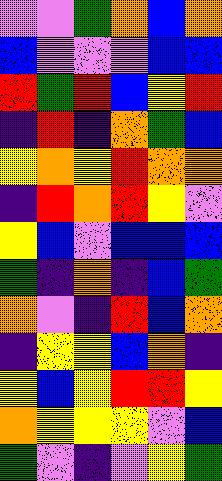[["violet", "violet", "green", "orange", "blue", "orange"], ["blue", "violet", "violet", "violet", "blue", "blue"], ["red", "green", "red", "blue", "yellow", "red"], ["indigo", "red", "indigo", "orange", "green", "blue"], ["yellow", "orange", "yellow", "red", "orange", "orange"], ["indigo", "red", "orange", "red", "yellow", "violet"], ["yellow", "blue", "violet", "blue", "blue", "blue"], ["green", "indigo", "orange", "indigo", "blue", "green"], ["orange", "violet", "indigo", "red", "blue", "orange"], ["indigo", "yellow", "yellow", "blue", "orange", "indigo"], ["yellow", "blue", "yellow", "red", "red", "yellow"], ["orange", "yellow", "yellow", "yellow", "violet", "blue"], ["green", "violet", "indigo", "violet", "yellow", "green"]]